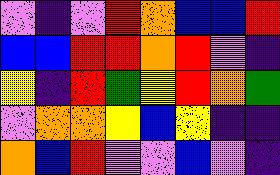[["violet", "indigo", "violet", "red", "orange", "blue", "blue", "red"], ["blue", "blue", "red", "red", "orange", "red", "violet", "indigo"], ["yellow", "indigo", "red", "green", "yellow", "red", "orange", "green"], ["violet", "orange", "orange", "yellow", "blue", "yellow", "indigo", "indigo"], ["orange", "blue", "red", "violet", "violet", "blue", "violet", "indigo"]]